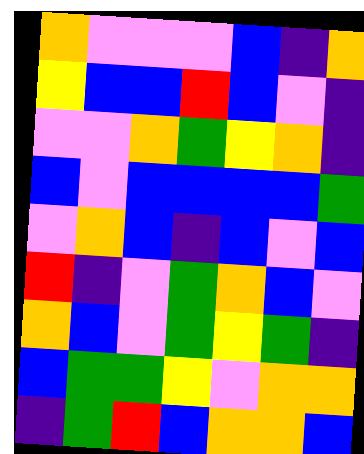[["orange", "violet", "violet", "violet", "blue", "indigo", "orange"], ["yellow", "blue", "blue", "red", "blue", "violet", "indigo"], ["violet", "violet", "orange", "green", "yellow", "orange", "indigo"], ["blue", "violet", "blue", "blue", "blue", "blue", "green"], ["violet", "orange", "blue", "indigo", "blue", "violet", "blue"], ["red", "indigo", "violet", "green", "orange", "blue", "violet"], ["orange", "blue", "violet", "green", "yellow", "green", "indigo"], ["blue", "green", "green", "yellow", "violet", "orange", "orange"], ["indigo", "green", "red", "blue", "orange", "orange", "blue"]]